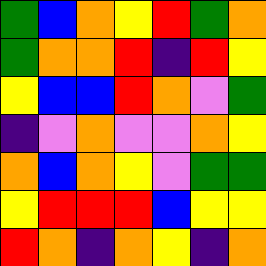[["green", "blue", "orange", "yellow", "red", "green", "orange"], ["green", "orange", "orange", "red", "indigo", "red", "yellow"], ["yellow", "blue", "blue", "red", "orange", "violet", "green"], ["indigo", "violet", "orange", "violet", "violet", "orange", "yellow"], ["orange", "blue", "orange", "yellow", "violet", "green", "green"], ["yellow", "red", "red", "red", "blue", "yellow", "yellow"], ["red", "orange", "indigo", "orange", "yellow", "indigo", "orange"]]